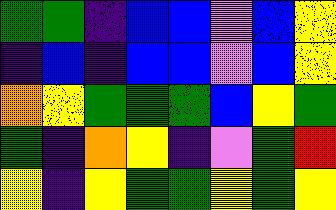[["green", "green", "indigo", "blue", "blue", "violet", "blue", "yellow"], ["indigo", "blue", "indigo", "blue", "blue", "violet", "blue", "yellow"], ["orange", "yellow", "green", "green", "green", "blue", "yellow", "green"], ["green", "indigo", "orange", "yellow", "indigo", "violet", "green", "red"], ["yellow", "indigo", "yellow", "green", "green", "yellow", "green", "yellow"]]